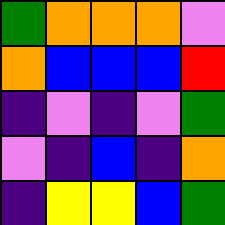[["green", "orange", "orange", "orange", "violet"], ["orange", "blue", "blue", "blue", "red"], ["indigo", "violet", "indigo", "violet", "green"], ["violet", "indigo", "blue", "indigo", "orange"], ["indigo", "yellow", "yellow", "blue", "green"]]